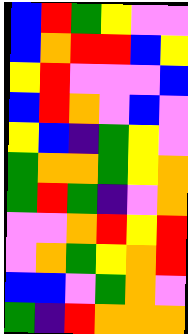[["blue", "red", "green", "yellow", "violet", "violet"], ["blue", "orange", "red", "red", "blue", "yellow"], ["yellow", "red", "violet", "violet", "violet", "blue"], ["blue", "red", "orange", "violet", "blue", "violet"], ["yellow", "blue", "indigo", "green", "yellow", "violet"], ["green", "orange", "orange", "green", "yellow", "orange"], ["green", "red", "green", "indigo", "violet", "orange"], ["violet", "violet", "orange", "red", "yellow", "red"], ["violet", "orange", "green", "yellow", "orange", "red"], ["blue", "blue", "violet", "green", "orange", "violet"], ["green", "indigo", "red", "orange", "orange", "orange"]]